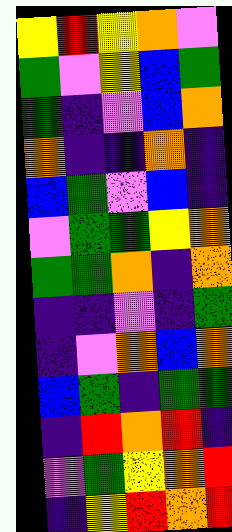[["yellow", "red", "yellow", "orange", "violet"], ["green", "violet", "yellow", "blue", "green"], ["green", "indigo", "violet", "blue", "orange"], ["orange", "indigo", "indigo", "orange", "indigo"], ["blue", "green", "violet", "blue", "indigo"], ["violet", "green", "green", "yellow", "orange"], ["green", "green", "orange", "indigo", "orange"], ["indigo", "indigo", "violet", "indigo", "green"], ["indigo", "violet", "orange", "blue", "orange"], ["blue", "green", "indigo", "green", "green"], ["indigo", "red", "orange", "red", "indigo"], ["violet", "green", "yellow", "orange", "red"], ["indigo", "yellow", "red", "orange", "red"]]